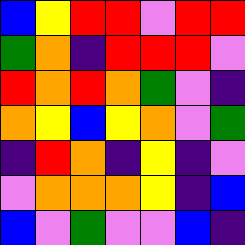[["blue", "yellow", "red", "red", "violet", "red", "red"], ["green", "orange", "indigo", "red", "red", "red", "violet"], ["red", "orange", "red", "orange", "green", "violet", "indigo"], ["orange", "yellow", "blue", "yellow", "orange", "violet", "green"], ["indigo", "red", "orange", "indigo", "yellow", "indigo", "violet"], ["violet", "orange", "orange", "orange", "yellow", "indigo", "blue"], ["blue", "violet", "green", "violet", "violet", "blue", "indigo"]]